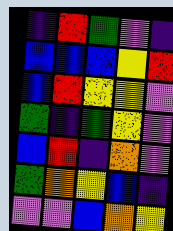[["indigo", "red", "green", "violet", "indigo"], ["blue", "blue", "blue", "yellow", "red"], ["blue", "red", "yellow", "yellow", "violet"], ["green", "indigo", "green", "yellow", "violet"], ["blue", "red", "indigo", "orange", "violet"], ["green", "orange", "yellow", "blue", "indigo"], ["violet", "violet", "blue", "orange", "yellow"]]